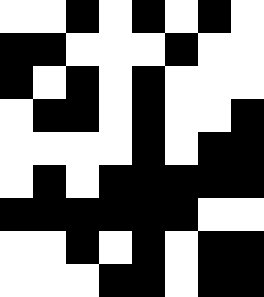[["white", "white", "black", "white", "black", "white", "black", "white"], ["black", "black", "white", "white", "white", "black", "white", "white"], ["black", "white", "black", "white", "black", "white", "white", "white"], ["white", "black", "black", "white", "black", "white", "white", "black"], ["white", "white", "white", "white", "black", "white", "black", "black"], ["white", "black", "white", "black", "black", "black", "black", "black"], ["black", "black", "black", "black", "black", "black", "white", "white"], ["white", "white", "black", "white", "black", "white", "black", "black"], ["white", "white", "white", "black", "black", "white", "black", "black"]]